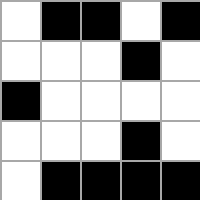[["white", "black", "black", "white", "black"], ["white", "white", "white", "black", "white"], ["black", "white", "white", "white", "white"], ["white", "white", "white", "black", "white"], ["white", "black", "black", "black", "black"]]